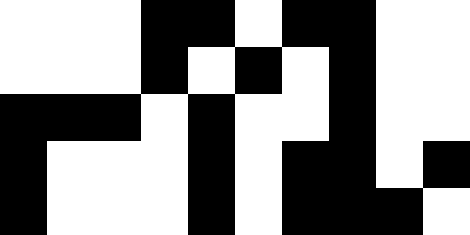[["white", "white", "white", "black", "black", "white", "black", "black", "white", "white"], ["white", "white", "white", "black", "white", "black", "white", "black", "white", "white"], ["black", "black", "black", "white", "black", "white", "white", "black", "white", "white"], ["black", "white", "white", "white", "black", "white", "black", "black", "white", "black"], ["black", "white", "white", "white", "black", "white", "black", "black", "black", "white"]]